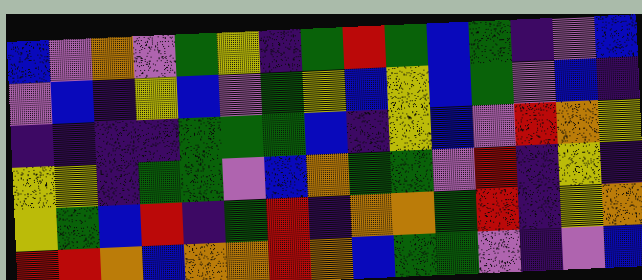[["blue", "violet", "orange", "violet", "green", "yellow", "indigo", "green", "red", "green", "blue", "green", "indigo", "violet", "blue"], ["violet", "blue", "indigo", "yellow", "blue", "violet", "green", "yellow", "blue", "yellow", "blue", "green", "violet", "blue", "indigo"], ["indigo", "indigo", "indigo", "indigo", "green", "green", "green", "blue", "indigo", "yellow", "blue", "violet", "red", "orange", "yellow"], ["yellow", "yellow", "indigo", "green", "green", "violet", "blue", "orange", "green", "green", "violet", "red", "indigo", "yellow", "indigo"], ["yellow", "green", "blue", "red", "indigo", "green", "red", "indigo", "orange", "orange", "green", "red", "indigo", "yellow", "orange"], ["red", "red", "orange", "blue", "orange", "orange", "red", "orange", "blue", "green", "green", "violet", "indigo", "violet", "blue"]]